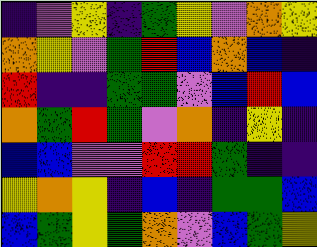[["indigo", "violet", "yellow", "indigo", "green", "yellow", "violet", "orange", "yellow"], ["orange", "yellow", "violet", "green", "red", "blue", "orange", "blue", "indigo"], ["red", "indigo", "indigo", "green", "green", "violet", "blue", "red", "blue"], ["orange", "green", "red", "green", "violet", "orange", "indigo", "yellow", "indigo"], ["blue", "blue", "violet", "violet", "red", "red", "green", "indigo", "indigo"], ["yellow", "orange", "yellow", "indigo", "blue", "indigo", "green", "green", "blue"], ["blue", "green", "yellow", "green", "orange", "violet", "blue", "green", "yellow"]]